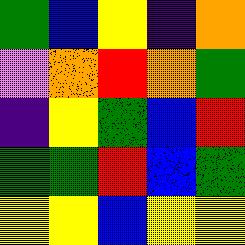[["green", "blue", "yellow", "indigo", "orange"], ["violet", "orange", "red", "orange", "green"], ["indigo", "yellow", "green", "blue", "red"], ["green", "green", "red", "blue", "green"], ["yellow", "yellow", "blue", "yellow", "yellow"]]